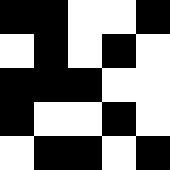[["black", "black", "white", "white", "black"], ["white", "black", "white", "black", "white"], ["black", "black", "black", "white", "white"], ["black", "white", "white", "black", "white"], ["white", "black", "black", "white", "black"]]